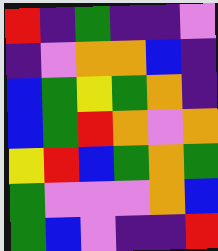[["red", "indigo", "green", "indigo", "indigo", "violet"], ["indigo", "violet", "orange", "orange", "blue", "indigo"], ["blue", "green", "yellow", "green", "orange", "indigo"], ["blue", "green", "red", "orange", "violet", "orange"], ["yellow", "red", "blue", "green", "orange", "green"], ["green", "violet", "violet", "violet", "orange", "blue"], ["green", "blue", "violet", "indigo", "indigo", "red"]]